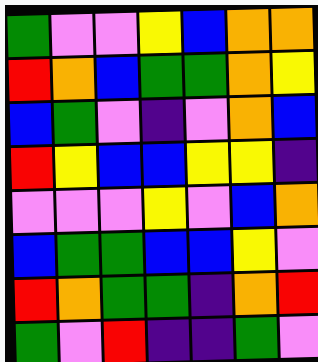[["green", "violet", "violet", "yellow", "blue", "orange", "orange"], ["red", "orange", "blue", "green", "green", "orange", "yellow"], ["blue", "green", "violet", "indigo", "violet", "orange", "blue"], ["red", "yellow", "blue", "blue", "yellow", "yellow", "indigo"], ["violet", "violet", "violet", "yellow", "violet", "blue", "orange"], ["blue", "green", "green", "blue", "blue", "yellow", "violet"], ["red", "orange", "green", "green", "indigo", "orange", "red"], ["green", "violet", "red", "indigo", "indigo", "green", "violet"]]